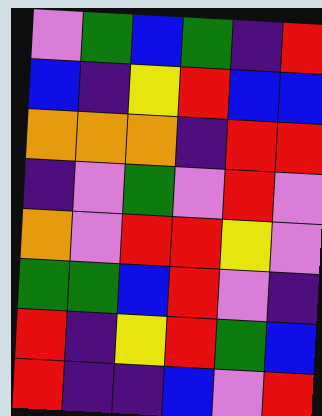[["violet", "green", "blue", "green", "indigo", "red"], ["blue", "indigo", "yellow", "red", "blue", "blue"], ["orange", "orange", "orange", "indigo", "red", "red"], ["indigo", "violet", "green", "violet", "red", "violet"], ["orange", "violet", "red", "red", "yellow", "violet"], ["green", "green", "blue", "red", "violet", "indigo"], ["red", "indigo", "yellow", "red", "green", "blue"], ["red", "indigo", "indigo", "blue", "violet", "red"]]